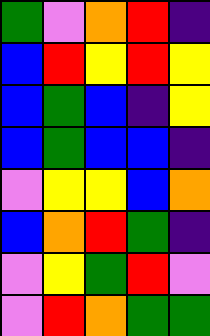[["green", "violet", "orange", "red", "indigo"], ["blue", "red", "yellow", "red", "yellow"], ["blue", "green", "blue", "indigo", "yellow"], ["blue", "green", "blue", "blue", "indigo"], ["violet", "yellow", "yellow", "blue", "orange"], ["blue", "orange", "red", "green", "indigo"], ["violet", "yellow", "green", "red", "violet"], ["violet", "red", "orange", "green", "green"]]